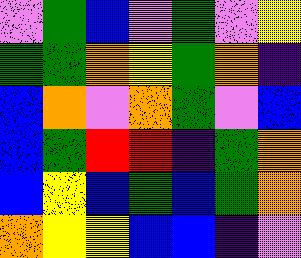[["violet", "green", "blue", "violet", "green", "violet", "yellow"], ["green", "green", "orange", "yellow", "green", "orange", "indigo"], ["blue", "orange", "violet", "orange", "green", "violet", "blue"], ["blue", "green", "red", "red", "indigo", "green", "orange"], ["blue", "yellow", "blue", "green", "blue", "green", "orange"], ["orange", "yellow", "yellow", "blue", "blue", "indigo", "violet"]]